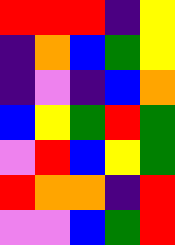[["red", "red", "red", "indigo", "yellow"], ["indigo", "orange", "blue", "green", "yellow"], ["indigo", "violet", "indigo", "blue", "orange"], ["blue", "yellow", "green", "red", "green"], ["violet", "red", "blue", "yellow", "green"], ["red", "orange", "orange", "indigo", "red"], ["violet", "violet", "blue", "green", "red"]]